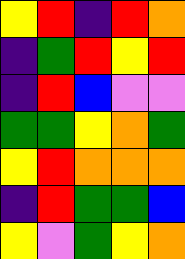[["yellow", "red", "indigo", "red", "orange"], ["indigo", "green", "red", "yellow", "red"], ["indigo", "red", "blue", "violet", "violet"], ["green", "green", "yellow", "orange", "green"], ["yellow", "red", "orange", "orange", "orange"], ["indigo", "red", "green", "green", "blue"], ["yellow", "violet", "green", "yellow", "orange"]]